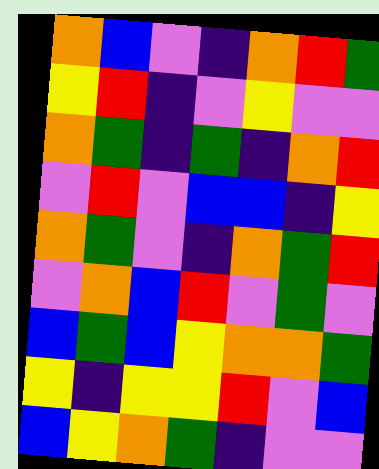[["orange", "blue", "violet", "indigo", "orange", "red", "green"], ["yellow", "red", "indigo", "violet", "yellow", "violet", "violet"], ["orange", "green", "indigo", "green", "indigo", "orange", "red"], ["violet", "red", "violet", "blue", "blue", "indigo", "yellow"], ["orange", "green", "violet", "indigo", "orange", "green", "red"], ["violet", "orange", "blue", "red", "violet", "green", "violet"], ["blue", "green", "blue", "yellow", "orange", "orange", "green"], ["yellow", "indigo", "yellow", "yellow", "red", "violet", "blue"], ["blue", "yellow", "orange", "green", "indigo", "violet", "violet"]]